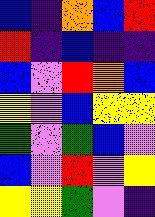[["blue", "indigo", "orange", "blue", "red"], ["red", "indigo", "blue", "indigo", "indigo"], ["blue", "violet", "red", "orange", "blue"], ["yellow", "violet", "blue", "yellow", "yellow"], ["green", "violet", "green", "blue", "violet"], ["blue", "violet", "red", "violet", "yellow"], ["yellow", "yellow", "green", "violet", "indigo"]]